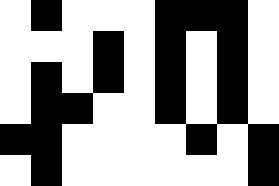[["white", "black", "white", "white", "white", "black", "black", "black", "white"], ["white", "white", "white", "black", "white", "black", "white", "black", "white"], ["white", "black", "white", "black", "white", "black", "white", "black", "white"], ["white", "black", "black", "white", "white", "black", "white", "black", "white"], ["black", "black", "white", "white", "white", "white", "black", "white", "black"], ["white", "black", "white", "white", "white", "white", "white", "white", "black"]]